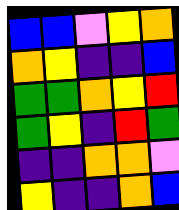[["blue", "blue", "violet", "yellow", "orange"], ["orange", "yellow", "indigo", "indigo", "blue"], ["green", "green", "orange", "yellow", "red"], ["green", "yellow", "indigo", "red", "green"], ["indigo", "indigo", "orange", "orange", "violet"], ["yellow", "indigo", "indigo", "orange", "blue"]]